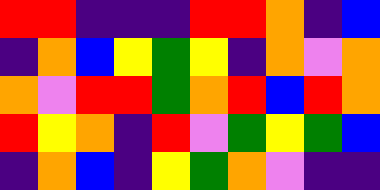[["red", "red", "indigo", "indigo", "indigo", "red", "red", "orange", "indigo", "blue"], ["indigo", "orange", "blue", "yellow", "green", "yellow", "indigo", "orange", "violet", "orange"], ["orange", "violet", "red", "red", "green", "orange", "red", "blue", "red", "orange"], ["red", "yellow", "orange", "indigo", "red", "violet", "green", "yellow", "green", "blue"], ["indigo", "orange", "blue", "indigo", "yellow", "green", "orange", "violet", "indigo", "indigo"]]